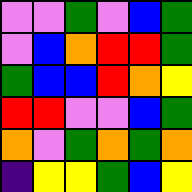[["violet", "violet", "green", "violet", "blue", "green"], ["violet", "blue", "orange", "red", "red", "green"], ["green", "blue", "blue", "red", "orange", "yellow"], ["red", "red", "violet", "violet", "blue", "green"], ["orange", "violet", "green", "orange", "green", "orange"], ["indigo", "yellow", "yellow", "green", "blue", "yellow"]]